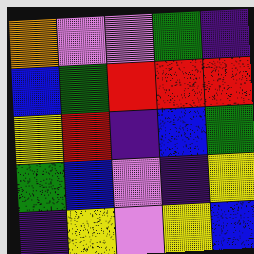[["orange", "violet", "violet", "green", "indigo"], ["blue", "green", "red", "red", "red"], ["yellow", "red", "indigo", "blue", "green"], ["green", "blue", "violet", "indigo", "yellow"], ["indigo", "yellow", "violet", "yellow", "blue"]]